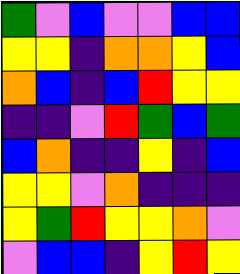[["green", "violet", "blue", "violet", "violet", "blue", "blue"], ["yellow", "yellow", "indigo", "orange", "orange", "yellow", "blue"], ["orange", "blue", "indigo", "blue", "red", "yellow", "yellow"], ["indigo", "indigo", "violet", "red", "green", "blue", "green"], ["blue", "orange", "indigo", "indigo", "yellow", "indigo", "blue"], ["yellow", "yellow", "violet", "orange", "indigo", "indigo", "indigo"], ["yellow", "green", "red", "yellow", "yellow", "orange", "violet"], ["violet", "blue", "blue", "indigo", "yellow", "red", "yellow"]]